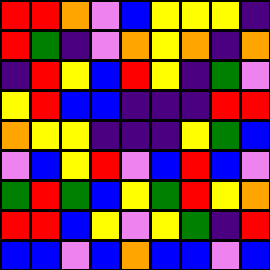[["red", "red", "orange", "violet", "blue", "yellow", "yellow", "yellow", "indigo"], ["red", "green", "indigo", "violet", "orange", "yellow", "orange", "indigo", "orange"], ["indigo", "red", "yellow", "blue", "red", "yellow", "indigo", "green", "violet"], ["yellow", "red", "blue", "blue", "indigo", "indigo", "indigo", "red", "red"], ["orange", "yellow", "yellow", "indigo", "indigo", "indigo", "yellow", "green", "blue"], ["violet", "blue", "yellow", "red", "violet", "blue", "red", "blue", "violet"], ["green", "red", "green", "blue", "yellow", "green", "red", "yellow", "orange"], ["red", "red", "blue", "yellow", "violet", "yellow", "green", "indigo", "red"], ["blue", "blue", "violet", "blue", "orange", "blue", "blue", "violet", "blue"]]